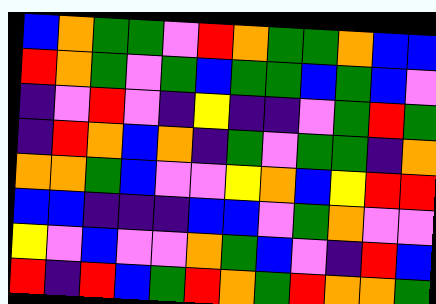[["blue", "orange", "green", "green", "violet", "red", "orange", "green", "green", "orange", "blue", "blue"], ["red", "orange", "green", "violet", "green", "blue", "green", "green", "blue", "green", "blue", "violet"], ["indigo", "violet", "red", "violet", "indigo", "yellow", "indigo", "indigo", "violet", "green", "red", "green"], ["indigo", "red", "orange", "blue", "orange", "indigo", "green", "violet", "green", "green", "indigo", "orange"], ["orange", "orange", "green", "blue", "violet", "violet", "yellow", "orange", "blue", "yellow", "red", "red"], ["blue", "blue", "indigo", "indigo", "indigo", "blue", "blue", "violet", "green", "orange", "violet", "violet"], ["yellow", "violet", "blue", "violet", "violet", "orange", "green", "blue", "violet", "indigo", "red", "blue"], ["red", "indigo", "red", "blue", "green", "red", "orange", "green", "red", "orange", "orange", "green"]]